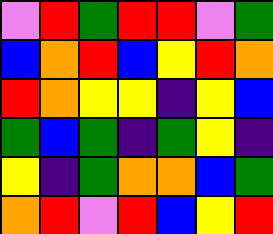[["violet", "red", "green", "red", "red", "violet", "green"], ["blue", "orange", "red", "blue", "yellow", "red", "orange"], ["red", "orange", "yellow", "yellow", "indigo", "yellow", "blue"], ["green", "blue", "green", "indigo", "green", "yellow", "indigo"], ["yellow", "indigo", "green", "orange", "orange", "blue", "green"], ["orange", "red", "violet", "red", "blue", "yellow", "red"]]